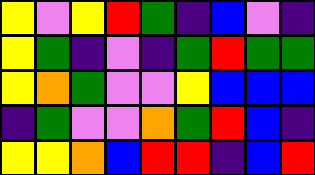[["yellow", "violet", "yellow", "red", "green", "indigo", "blue", "violet", "indigo"], ["yellow", "green", "indigo", "violet", "indigo", "green", "red", "green", "green"], ["yellow", "orange", "green", "violet", "violet", "yellow", "blue", "blue", "blue"], ["indigo", "green", "violet", "violet", "orange", "green", "red", "blue", "indigo"], ["yellow", "yellow", "orange", "blue", "red", "red", "indigo", "blue", "red"]]